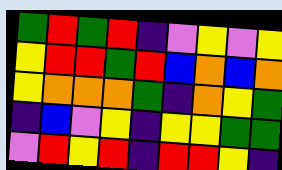[["green", "red", "green", "red", "indigo", "violet", "yellow", "violet", "yellow"], ["yellow", "red", "red", "green", "red", "blue", "orange", "blue", "orange"], ["yellow", "orange", "orange", "orange", "green", "indigo", "orange", "yellow", "green"], ["indigo", "blue", "violet", "yellow", "indigo", "yellow", "yellow", "green", "green"], ["violet", "red", "yellow", "red", "indigo", "red", "red", "yellow", "indigo"]]